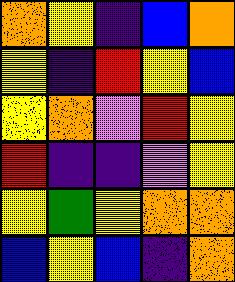[["orange", "yellow", "indigo", "blue", "orange"], ["yellow", "indigo", "red", "yellow", "blue"], ["yellow", "orange", "violet", "red", "yellow"], ["red", "indigo", "indigo", "violet", "yellow"], ["yellow", "green", "yellow", "orange", "orange"], ["blue", "yellow", "blue", "indigo", "orange"]]